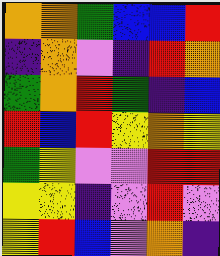[["orange", "orange", "green", "blue", "blue", "red"], ["indigo", "orange", "violet", "indigo", "red", "orange"], ["green", "orange", "red", "green", "indigo", "blue"], ["red", "blue", "red", "yellow", "orange", "yellow"], ["green", "yellow", "violet", "violet", "red", "red"], ["yellow", "yellow", "indigo", "violet", "red", "violet"], ["yellow", "red", "blue", "violet", "orange", "indigo"]]